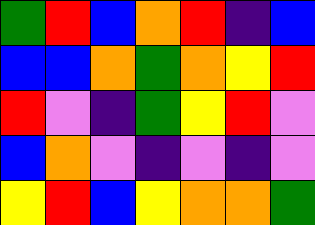[["green", "red", "blue", "orange", "red", "indigo", "blue"], ["blue", "blue", "orange", "green", "orange", "yellow", "red"], ["red", "violet", "indigo", "green", "yellow", "red", "violet"], ["blue", "orange", "violet", "indigo", "violet", "indigo", "violet"], ["yellow", "red", "blue", "yellow", "orange", "orange", "green"]]